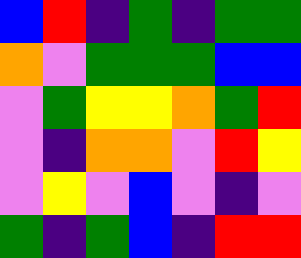[["blue", "red", "indigo", "green", "indigo", "green", "green"], ["orange", "violet", "green", "green", "green", "blue", "blue"], ["violet", "green", "yellow", "yellow", "orange", "green", "red"], ["violet", "indigo", "orange", "orange", "violet", "red", "yellow"], ["violet", "yellow", "violet", "blue", "violet", "indigo", "violet"], ["green", "indigo", "green", "blue", "indigo", "red", "red"]]